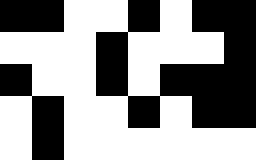[["black", "black", "white", "white", "black", "white", "black", "black"], ["white", "white", "white", "black", "white", "white", "white", "black"], ["black", "white", "white", "black", "white", "black", "black", "black"], ["white", "black", "white", "white", "black", "white", "black", "black"], ["white", "black", "white", "white", "white", "white", "white", "white"]]